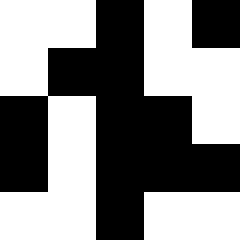[["white", "white", "black", "white", "black"], ["white", "black", "black", "white", "white"], ["black", "white", "black", "black", "white"], ["black", "white", "black", "black", "black"], ["white", "white", "black", "white", "white"]]